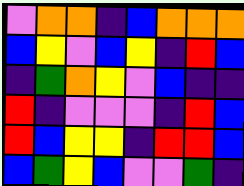[["violet", "orange", "orange", "indigo", "blue", "orange", "orange", "orange"], ["blue", "yellow", "violet", "blue", "yellow", "indigo", "red", "blue"], ["indigo", "green", "orange", "yellow", "violet", "blue", "indigo", "indigo"], ["red", "indigo", "violet", "violet", "violet", "indigo", "red", "blue"], ["red", "blue", "yellow", "yellow", "indigo", "red", "red", "blue"], ["blue", "green", "yellow", "blue", "violet", "violet", "green", "indigo"]]